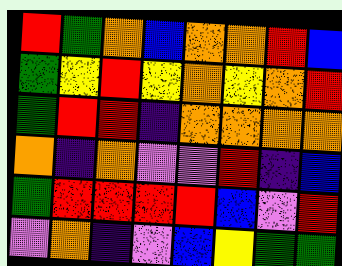[["red", "green", "orange", "blue", "orange", "orange", "red", "blue"], ["green", "yellow", "red", "yellow", "orange", "yellow", "orange", "red"], ["green", "red", "red", "indigo", "orange", "orange", "orange", "orange"], ["orange", "indigo", "orange", "violet", "violet", "red", "indigo", "blue"], ["green", "red", "red", "red", "red", "blue", "violet", "red"], ["violet", "orange", "indigo", "violet", "blue", "yellow", "green", "green"]]